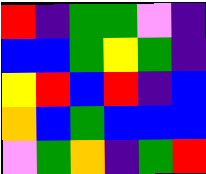[["red", "indigo", "green", "green", "violet", "indigo"], ["blue", "blue", "green", "yellow", "green", "indigo"], ["yellow", "red", "blue", "red", "indigo", "blue"], ["orange", "blue", "green", "blue", "blue", "blue"], ["violet", "green", "orange", "indigo", "green", "red"]]